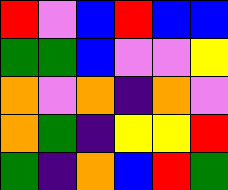[["red", "violet", "blue", "red", "blue", "blue"], ["green", "green", "blue", "violet", "violet", "yellow"], ["orange", "violet", "orange", "indigo", "orange", "violet"], ["orange", "green", "indigo", "yellow", "yellow", "red"], ["green", "indigo", "orange", "blue", "red", "green"]]